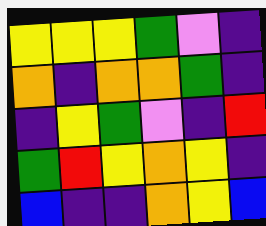[["yellow", "yellow", "yellow", "green", "violet", "indigo"], ["orange", "indigo", "orange", "orange", "green", "indigo"], ["indigo", "yellow", "green", "violet", "indigo", "red"], ["green", "red", "yellow", "orange", "yellow", "indigo"], ["blue", "indigo", "indigo", "orange", "yellow", "blue"]]